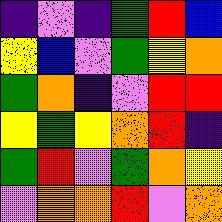[["indigo", "violet", "indigo", "green", "red", "blue"], ["yellow", "blue", "violet", "green", "yellow", "orange"], ["green", "orange", "indigo", "violet", "red", "red"], ["yellow", "green", "yellow", "orange", "red", "indigo"], ["green", "red", "violet", "green", "orange", "yellow"], ["violet", "orange", "orange", "red", "violet", "orange"]]